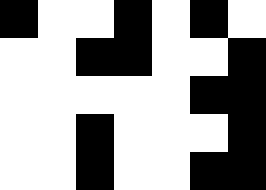[["black", "white", "white", "black", "white", "black", "white"], ["white", "white", "black", "black", "white", "white", "black"], ["white", "white", "white", "white", "white", "black", "black"], ["white", "white", "black", "white", "white", "white", "black"], ["white", "white", "black", "white", "white", "black", "black"]]